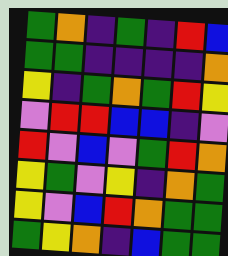[["green", "orange", "indigo", "green", "indigo", "red", "blue"], ["green", "green", "indigo", "indigo", "indigo", "indigo", "orange"], ["yellow", "indigo", "green", "orange", "green", "red", "yellow"], ["violet", "red", "red", "blue", "blue", "indigo", "violet"], ["red", "violet", "blue", "violet", "green", "red", "orange"], ["yellow", "green", "violet", "yellow", "indigo", "orange", "green"], ["yellow", "violet", "blue", "red", "orange", "green", "green"], ["green", "yellow", "orange", "indigo", "blue", "green", "green"]]